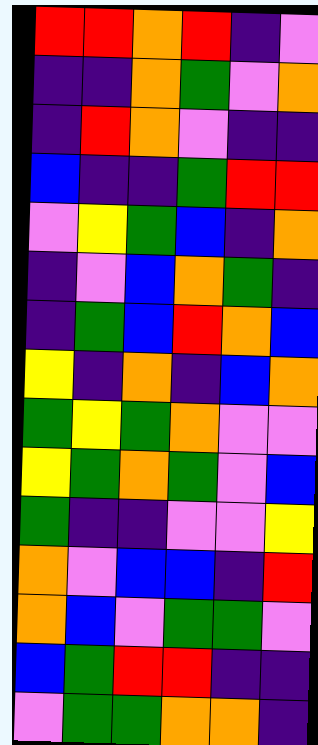[["red", "red", "orange", "red", "indigo", "violet"], ["indigo", "indigo", "orange", "green", "violet", "orange"], ["indigo", "red", "orange", "violet", "indigo", "indigo"], ["blue", "indigo", "indigo", "green", "red", "red"], ["violet", "yellow", "green", "blue", "indigo", "orange"], ["indigo", "violet", "blue", "orange", "green", "indigo"], ["indigo", "green", "blue", "red", "orange", "blue"], ["yellow", "indigo", "orange", "indigo", "blue", "orange"], ["green", "yellow", "green", "orange", "violet", "violet"], ["yellow", "green", "orange", "green", "violet", "blue"], ["green", "indigo", "indigo", "violet", "violet", "yellow"], ["orange", "violet", "blue", "blue", "indigo", "red"], ["orange", "blue", "violet", "green", "green", "violet"], ["blue", "green", "red", "red", "indigo", "indigo"], ["violet", "green", "green", "orange", "orange", "indigo"]]